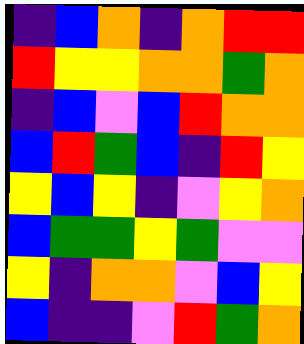[["indigo", "blue", "orange", "indigo", "orange", "red", "red"], ["red", "yellow", "yellow", "orange", "orange", "green", "orange"], ["indigo", "blue", "violet", "blue", "red", "orange", "orange"], ["blue", "red", "green", "blue", "indigo", "red", "yellow"], ["yellow", "blue", "yellow", "indigo", "violet", "yellow", "orange"], ["blue", "green", "green", "yellow", "green", "violet", "violet"], ["yellow", "indigo", "orange", "orange", "violet", "blue", "yellow"], ["blue", "indigo", "indigo", "violet", "red", "green", "orange"]]